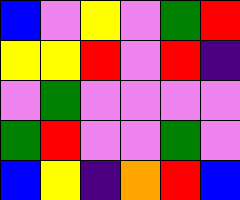[["blue", "violet", "yellow", "violet", "green", "red"], ["yellow", "yellow", "red", "violet", "red", "indigo"], ["violet", "green", "violet", "violet", "violet", "violet"], ["green", "red", "violet", "violet", "green", "violet"], ["blue", "yellow", "indigo", "orange", "red", "blue"]]